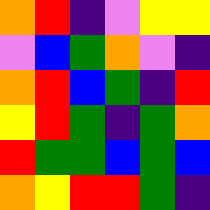[["orange", "red", "indigo", "violet", "yellow", "yellow"], ["violet", "blue", "green", "orange", "violet", "indigo"], ["orange", "red", "blue", "green", "indigo", "red"], ["yellow", "red", "green", "indigo", "green", "orange"], ["red", "green", "green", "blue", "green", "blue"], ["orange", "yellow", "red", "red", "green", "indigo"]]